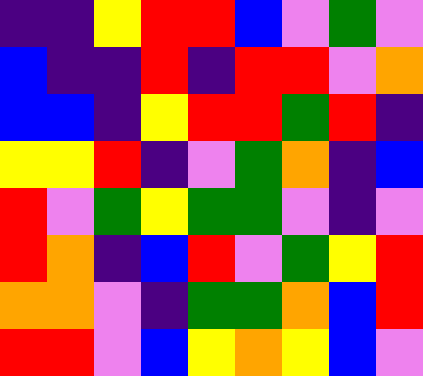[["indigo", "indigo", "yellow", "red", "red", "blue", "violet", "green", "violet"], ["blue", "indigo", "indigo", "red", "indigo", "red", "red", "violet", "orange"], ["blue", "blue", "indigo", "yellow", "red", "red", "green", "red", "indigo"], ["yellow", "yellow", "red", "indigo", "violet", "green", "orange", "indigo", "blue"], ["red", "violet", "green", "yellow", "green", "green", "violet", "indigo", "violet"], ["red", "orange", "indigo", "blue", "red", "violet", "green", "yellow", "red"], ["orange", "orange", "violet", "indigo", "green", "green", "orange", "blue", "red"], ["red", "red", "violet", "blue", "yellow", "orange", "yellow", "blue", "violet"]]